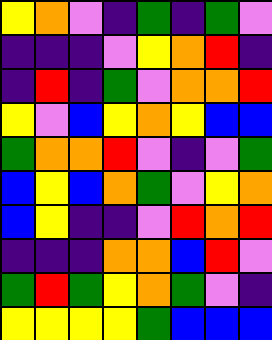[["yellow", "orange", "violet", "indigo", "green", "indigo", "green", "violet"], ["indigo", "indigo", "indigo", "violet", "yellow", "orange", "red", "indigo"], ["indigo", "red", "indigo", "green", "violet", "orange", "orange", "red"], ["yellow", "violet", "blue", "yellow", "orange", "yellow", "blue", "blue"], ["green", "orange", "orange", "red", "violet", "indigo", "violet", "green"], ["blue", "yellow", "blue", "orange", "green", "violet", "yellow", "orange"], ["blue", "yellow", "indigo", "indigo", "violet", "red", "orange", "red"], ["indigo", "indigo", "indigo", "orange", "orange", "blue", "red", "violet"], ["green", "red", "green", "yellow", "orange", "green", "violet", "indigo"], ["yellow", "yellow", "yellow", "yellow", "green", "blue", "blue", "blue"]]